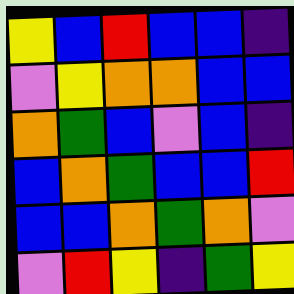[["yellow", "blue", "red", "blue", "blue", "indigo"], ["violet", "yellow", "orange", "orange", "blue", "blue"], ["orange", "green", "blue", "violet", "blue", "indigo"], ["blue", "orange", "green", "blue", "blue", "red"], ["blue", "blue", "orange", "green", "orange", "violet"], ["violet", "red", "yellow", "indigo", "green", "yellow"]]